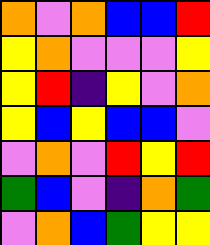[["orange", "violet", "orange", "blue", "blue", "red"], ["yellow", "orange", "violet", "violet", "violet", "yellow"], ["yellow", "red", "indigo", "yellow", "violet", "orange"], ["yellow", "blue", "yellow", "blue", "blue", "violet"], ["violet", "orange", "violet", "red", "yellow", "red"], ["green", "blue", "violet", "indigo", "orange", "green"], ["violet", "orange", "blue", "green", "yellow", "yellow"]]